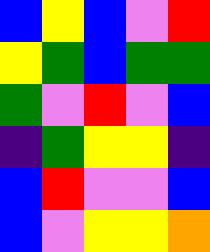[["blue", "yellow", "blue", "violet", "red"], ["yellow", "green", "blue", "green", "green"], ["green", "violet", "red", "violet", "blue"], ["indigo", "green", "yellow", "yellow", "indigo"], ["blue", "red", "violet", "violet", "blue"], ["blue", "violet", "yellow", "yellow", "orange"]]